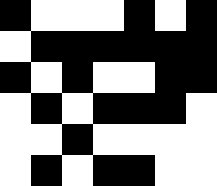[["black", "white", "white", "white", "black", "white", "black"], ["white", "black", "black", "black", "black", "black", "black"], ["black", "white", "black", "white", "white", "black", "black"], ["white", "black", "white", "black", "black", "black", "white"], ["white", "white", "black", "white", "white", "white", "white"], ["white", "black", "white", "black", "black", "white", "white"]]